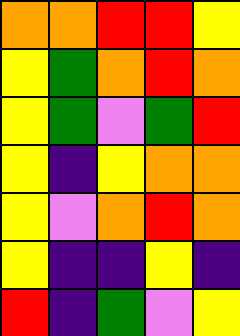[["orange", "orange", "red", "red", "yellow"], ["yellow", "green", "orange", "red", "orange"], ["yellow", "green", "violet", "green", "red"], ["yellow", "indigo", "yellow", "orange", "orange"], ["yellow", "violet", "orange", "red", "orange"], ["yellow", "indigo", "indigo", "yellow", "indigo"], ["red", "indigo", "green", "violet", "yellow"]]